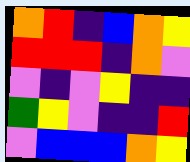[["orange", "red", "indigo", "blue", "orange", "yellow"], ["red", "red", "red", "indigo", "orange", "violet"], ["violet", "indigo", "violet", "yellow", "indigo", "indigo"], ["green", "yellow", "violet", "indigo", "indigo", "red"], ["violet", "blue", "blue", "blue", "orange", "yellow"]]